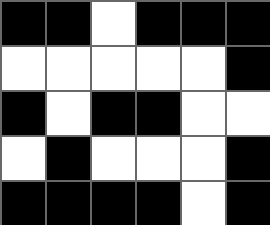[["black", "black", "white", "black", "black", "black"], ["white", "white", "white", "white", "white", "black"], ["black", "white", "black", "black", "white", "white"], ["white", "black", "white", "white", "white", "black"], ["black", "black", "black", "black", "white", "black"]]